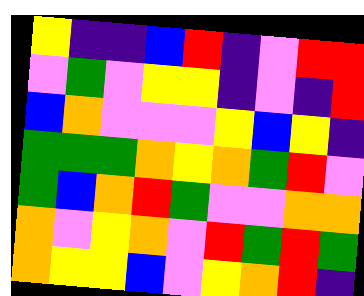[["yellow", "indigo", "indigo", "blue", "red", "indigo", "violet", "red", "red"], ["violet", "green", "violet", "yellow", "yellow", "indigo", "violet", "indigo", "red"], ["blue", "orange", "violet", "violet", "violet", "yellow", "blue", "yellow", "indigo"], ["green", "green", "green", "orange", "yellow", "orange", "green", "red", "violet"], ["green", "blue", "orange", "red", "green", "violet", "violet", "orange", "orange"], ["orange", "violet", "yellow", "orange", "violet", "red", "green", "red", "green"], ["orange", "yellow", "yellow", "blue", "violet", "yellow", "orange", "red", "indigo"]]